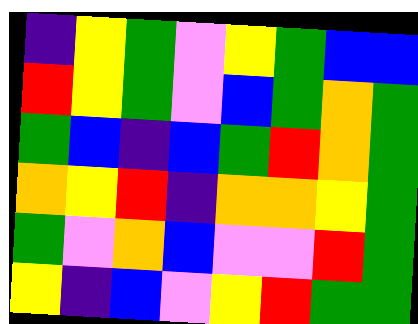[["indigo", "yellow", "green", "violet", "yellow", "green", "blue", "blue"], ["red", "yellow", "green", "violet", "blue", "green", "orange", "green"], ["green", "blue", "indigo", "blue", "green", "red", "orange", "green"], ["orange", "yellow", "red", "indigo", "orange", "orange", "yellow", "green"], ["green", "violet", "orange", "blue", "violet", "violet", "red", "green"], ["yellow", "indigo", "blue", "violet", "yellow", "red", "green", "green"]]